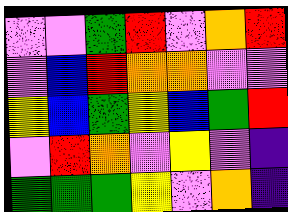[["violet", "violet", "green", "red", "violet", "orange", "red"], ["violet", "blue", "red", "orange", "orange", "violet", "violet"], ["yellow", "blue", "green", "yellow", "blue", "green", "red"], ["violet", "red", "orange", "violet", "yellow", "violet", "indigo"], ["green", "green", "green", "yellow", "violet", "orange", "indigo"]]